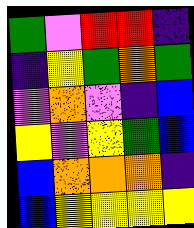[["green", "violet", "red", "red", "indigo"], ["indigo", "yellow", "green", "orange", "green"], ["violet", "orange", "violet", "indigo", "blue"], ["yellow", "violet", "yellow", "green", "blue"], ["blue", "orange", "orange", "orange", "indigo"], ["blue", "yellow", "yellow", "yellow", "yellow"]]